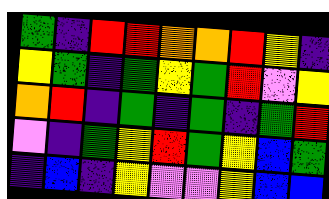[["green", "indigo", "red", "red", "orange", "orange", "red", "yellow", "indigo"], ["yellow", "green", "indigo", "green", "yellow", "green", "red", "violet", "yellow"], ["orange", "red", "indigo", "green", "indigo", "green", "indigo", "green", "red"], ["violet", "indigo", "green", "yellow", "red", "green", "yellow", "blue", "green"], ["indigo", "blue", "indigo", "yellow", "violet", "violet", "yellow", "blue", "blue"]]